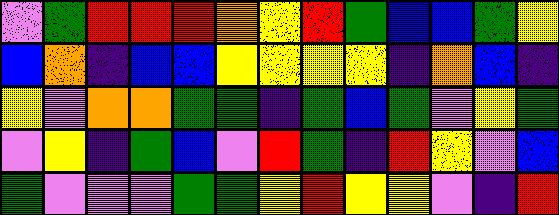[["violet", "green", "red", "red", "red", "orange", "yellow", "red", "green", "blue", "blue", "green", "yellow"], ["blue", "orange", "indigo", "blue", "blue", "yellow", "yellow", "yellow", "yellow", "indigo", "orange", "blue", "indigo"], ["yellow", "violet", "orange", "orange", "green", "green", "indigo", "green", "blue", "green", "violet", "yellow", "green"], ["violet", "yellow", "indigo", "green", "blue", "violet", "red", "green", "indigo", "red", "yellow", "violet", "blue"], ["green", "violet", "violet", "violet", "green", "green", "yellow", "red", "yellow", "yellow", "violet", "indigo", "red"]]